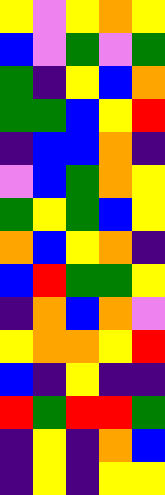[["yellow", "violet", "yellow", "orange", "yellow"], ["blue", "violet", "green", "violet", "green"], ["green", "indigo", "yellow", "blue", "orange"], ["green", "green", "blue", "yellow", "red"], ["indigo", "blue", "blue", "orange", "indigo"], ["violet", "blue", "green", "orange", "yellow"], ["green", "yellow", "green", "blue", "yellow"], ["orange", "blue", "yellow", "orange", "indigo"], ["blue", "red", "green", "green", "yellow"], ["indigo", "orange", "blue", "orange", "violet"], ["yellow", "orange", "orange", "yellow", "red"], ["blue", "indigo", "yellow", "indigo", "indigo"], ["red", "green", "red", "red", "green"], ["indigo", "yellow", "indigo", "orange", "blue"], ["indigo", "yellow", "indigo", "yellow", "yellow"]]